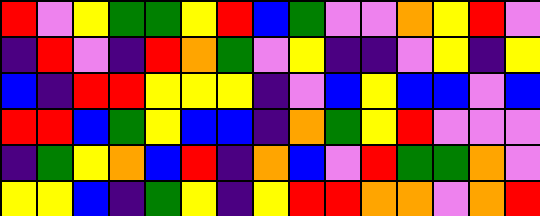[["red", "violet", "yellow", "green", "green", "yellow", "red", "blue", "green", "violet", "violet", "orange", "yellow", "red", "violet"], ["indigo", "red", "violet", "indigo", "red", "orange", "green", "violet", "yellow", "indigo", "indigo", "violet", "yellow", "indigo", "yellow"], ["blue", "indigo", "red", "red", "yellow", "yellow", "yellow", "indigo", "violet", "blue", "yellow", "blue", "blue", "violet", "blue"], ["red", "red", "blue", "green", "yellow", "blue", "blue", "indigo", "orange", "green", "yellow", "red", "violet", "violet", "violet"], ["indigo", "green", "yellow", "orange", "blue", "red", "indigo", "orange", "blue", "violet", "red", "green", "green", "orange", "violet"], ["yellow", "yellow", "blue", "indigo", "green", "yellow", "indigo", "yellow", "red", "red", "orange", "orange", "violet", "orange", "red"]]